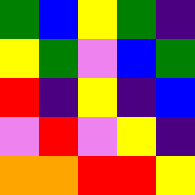[["green", "blue", "yellow", "green", "indigo"], ["yellow", "green", "violet", "blue", "green"], ["red", "indigo", "yellow", "indigo", "blue"], ["violet", "red", "violet", "yellow", "indigo"], ["orange", "orange", "red", "red", "yellow"]]